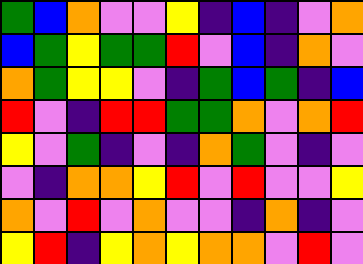[["green", "blue", "orange", "violet", "violet", "yellow", "indigo", "blue", "indigo", "violet", "orange"], ["blue", "green", "yellow", "green", "green", "red", "violet", "blue", "indigo", "orange", "violet"], ["orange", "green", "yellow", "yellow", "violet", "indigo", "green", "blue", "green", "indigo", "blue"], ["red", "violet", "indigo", "red", "red", "green", "green", "orange", "violet", "orange", "red"], ["yellow", "violet", "green", "indigo", "violet", "indigo", "orange", "green", "violet", "indigo", "violet"], ["violet", "indigo", "orange", "orange", "yellow", "red", "violet", "red", "violet", "violet", "yellow"], ["orange", "violet", "red", "violet", "orange", "violet", "violet", "indigo", "orange", "indigo", "violet"], ["yellow", "red", "indigo", "yellow", "orange", "yellow", "orange", "orange", "violet", "red", "violet"]]